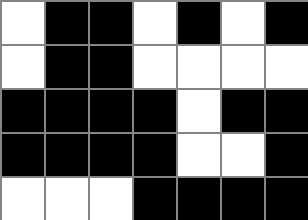[["white", "black", "black", "white", "black", "white", "black"], ["white", "black", "black", "white", "white", "white", "white"], ["black", "black", "black", "black", "white", "black", "black"], ["black", "black", "black", "black", "white", "white", "black"], ["white", "white", "white", "black", "black", "black", "black"]]